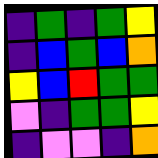[["indigo", "green", "indigo", "green", "yellow"], ["indigo", "blue", "green", "blue", "orange"], ["yellow", "blue", "red", "green", "green"], ["violet", "indigo", "green", "green", "yellow"], ["indigo", "violet", "violet", "indigo", "orange"]]